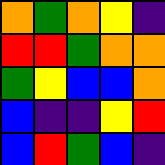[["orange", "green", "orange", "yellow", "indigo"], ["red", "red", "green", "orange", "orange"], ["green", "yellow", "blue", "blue", "orange"], ["blue", "indigo", "indigo", "yellow", "red"], ["blue", "red", "green", "blue", "indigo"]]